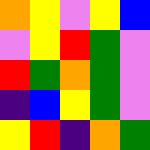[["orange", "yellow", "violet", "yellow", "blue"], ["violet", "yellow", "red", "green", "violet"], ["red", "green", "orange", "green", "violet"], ["indigo", "blue", "yellow", "green", "violet"], ["yellow", "red", "indigo", "orange", "green"]]